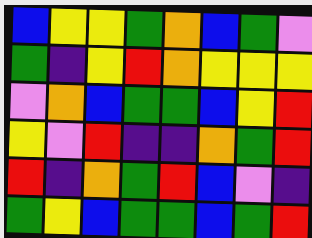[["blue", "yellow", "yellow", "green", "orange", "blue", "green", "violet"], ["green", "indigo", "yellow", "red", "orange", "yellow", "yellow", "yellow"], ["violet", "orange", "blue", "green", "green", "blue", "yellow", "red"], ["yellow", "violet", "red", "indigo", "indigo", "orange", "green", "red"], ["red", "indigo", "orange", "green", "red", "blue", "violet", "indigo"], ["green", "yellow", "blue", "green", "green", "blue", "green", "red"]]